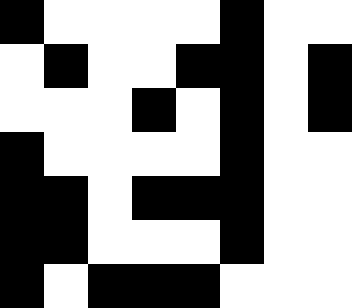[["black", "white", "white", "white", "white", "black", "white", "white"], ["white", "black", "white", "white", "black", "black", "white", "black"], ["white", "white", "white", "black", "white", "black", "white", "black"], ["black", "white", "white", "white", "white", "black", "white", "white"], ["black", "black", "white", "black", "black", "black", "white", "white"], ["black", "black", "white", "white", "white", "black", "white", "white"], ["black", "white", "black", "black", "black", "white", "white", "white"]]